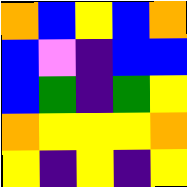[["orange", "blue", "yellow", "blue", "orange"], ["blue", "violet", "indigo", "blue", "blue"], ["blue", "green", "indigo", "green", "yellow"], ["orange", "yellow", "yellow", "yellow", "orange"], ["yellow", "indigo", "yellow", "indigo", "yellow"]]